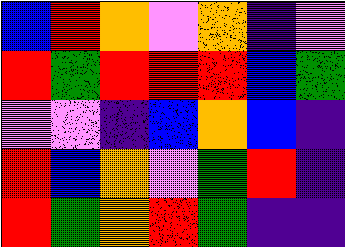[["blue", "red", "orange", "violet", "orange", "indigo", "violet"], ["red", "green", "red", "red", "red", "blue", "green"], ["violet", "violet", "indigo", "blue", "orange", "blue", "indigo"], ["red", "blue", "orange", "violet", "green", "red", "indigo"], ["red", "green", "orange", "red", "green", "indigo", "indigo"]]